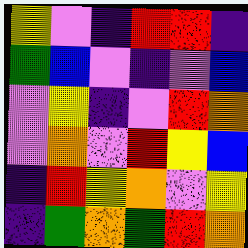[["yellow", "violet", "indigo", "red", "red", "indigo"], ["green", "blue", "violet", "indigo", "violet", "blue"], ["violet", "yellow", "indigo", "violet", "red", "orange"], ["violet", "orange", "violet", "red", "yellow", "blue"], ["indigo", "red", "yellow", "orange", "violet", "yellow"], ["indigo", "green", "orange", "green", "red", "orange"]]